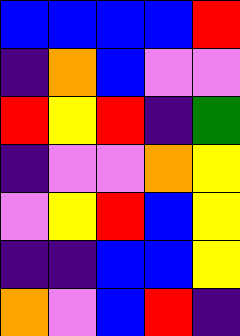[["blue", "blue", "blue", "blue", "red"], ["indigo", "orange", "blue", "violet", "violet"], ["red", "yellow", "red", "indigo", "green"], ["indigo", "violet", "violet", "orange", "yellow"], ["violet", "yellow", "red", "blue", "yellow"], ["indigo", "indigo", "blue", "blue", "yellow"], ["orange", "violet", "blue", "red", "indigo"]]